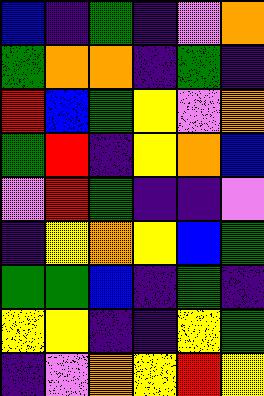[["blue", "indigo", "green", "indigo", "violet", "orange"], ["green", "orange", "orange", "indigo", "green", "indigo"], ["red", "blue", "green", "yellow", "violet", "orange"], ["green", "red", "indigo", "yellow", "orange", "blue"], ["violet", "red", "green", "indigo", "indigo", "violet"], ["indigo", "yellow", "orange", "yellow", "blue", "green"], ["green", "green", "blue", "indigo", "green", "indigo"], ["yellow", "yellow", "indigo", "indigo", "yellow", "green"], ["indigo", "violet", "orange", "yellow", "red", "yellow"]]